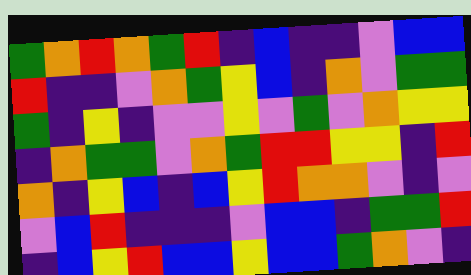[["green", "orange", "red", "orange", "green", "red", "indigo", "blue", "indigo", "indigo", "violet", "blue", "blue"], ["red", "indigo", "indigo", "violet", "orange", "green", "yellow", "blue", "indigo", "orange", "violet", "green", "green"], ["green", "indigo", "yellow", "indigo", "violet", "violet", "yellow", "violet", "green", "violet", "orange", "yellow", "yellow"], ["indigo", "orange", "green", "green", "violet", "orange", "green", "red", "red", "yellow", "yellow", "indigo", "red"], ["orange", "indigo", "yellow", "blue", "indigo", "blue", "yellow", "red", "orange", "orange", "violet", "indigo", "violet"], ["violet", "blue", "red", "indigo", "indigo", "indigo", "violet", "blue", "blue", "indigo", "green", "green", "red"], ["indigo", "blue", "yellow", "red", "blue", "blue", "yellow", "blue", "blue", "green", "orange", "violet", "indigo"]]